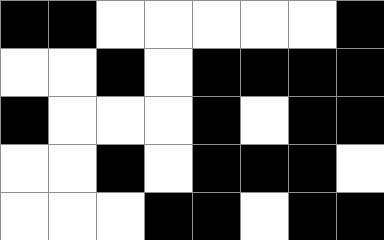[["black", "black", "white", "white", "white", "white", "white", "black"], ["white", "white", "black", "white", "black", "black", "black", "black"], ["black", "white", "white", "white", "black", "white", "black", "black"], ["white", "white", "black", "white", "black", "black", "black", "white"], ["white", "white", "white", "black", "black", "white", "black", "black"]]